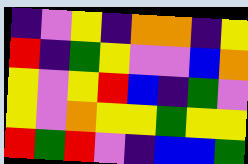[["indigo", "violet", "yellow", "indigo", "orange", "orange", "indigo", "yellow"], ["red", "indigo", "green", "yellow", "violet", "violet", "blue", "orange"], ["yellow", "violet", "yellow", "red", "blue", "indigo", "green", "violet"], ["yellow", "violet", "orange", "yellow", "yellow", "green", "yellow", "yellow"], ["red", "green", "red", "violet", "indigo", "blue", "blue", "green"]]